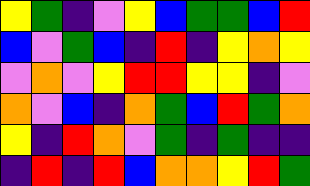[["yellow", "green", "indigo", "violet", "yellow", "blue", "green", "green", "blue", "red"], ["blue", "violet", "green", "blue", "indigo", "red", "indigo", "yellow", "orange", "yellow"], ["violet", "orange", "violet", "yellow", "red", "red", "yellow", "yellow", "indigo", "violet"], ["orange", "violet", "blue", "indigo", "orange", "green", "blue", "red", "green", "orange"], ["yellow", "indigo", "red", "orange", "violet", "green", "indigo", "green", "indigo", "indigo"], ["indigo", "red", "indigo", "red", "blue", "orange", "orange", "yellow", "red", "green"]]